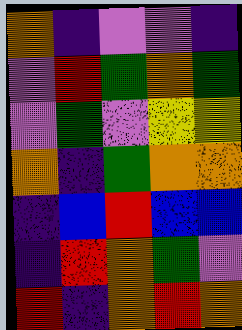[["orange", "indigo", "violet", "violet", "indigo"], ["violet", "red", "green", "orange", "green"], ["violet", "green", "violet", "yellow", "yellow"], ["orange", "indigo", "green", "orange", "orange"], ["indigo", "blue", "red", "blue", "blue"], ["indigo", "red", "orange", "green", "violet"], ["red", "indigo", "orange", "red", "orange"]]